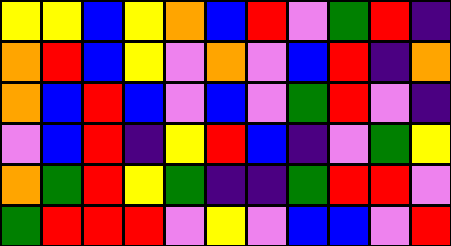[["yellow", "yellow", "blue", "yellow", "orange", "blue", "red", "violet", "green", "red", "indigo"], ["orange", "red", "blue", "yellow", "violet", "orange", "violet", "blue", "red", "indigo", "orange"], ["orange", "blue", "red", "blue", "violet", "blue", "violet", "green", "red", "violet", "indigo"], ["violet", "blue", "red", "indigo", "yellow", "red", "blue", "indigo", "violet", "green", "yellow"], ["orange", "green", "red", "yellow", "green", "indigo", "indigo", "green", "red", "red", "violet"], ["green", "red", "red", "red", "violet", "yellow", "violet", "blue", "blue", "violet", "red"]]